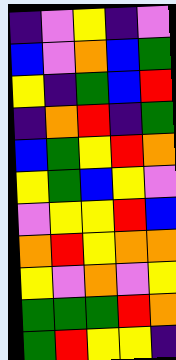[["indigo", "violet", "yellow", "indigo", "violet"], ["blue", "violet", "orange", "blue", "green"], ["yellow", "indigo", "green", "blue", "red"], ["indigo", "orange", "red", "indigo", "green"], ["blue", "green", "yellow", "red", "orange"], ["yellow", "green", "blue", "yellow", "violet"], ["violet", "yellow", "yellow", "red", "blue"], ["orange", "red", "yellow", "orange", "orange"], ["yellow", "violet", "orange", "violet", "yellow"], ["green", "green", "green", "red", "orange"], ["green", "red", "yellow", "yellow", "indigo"]]